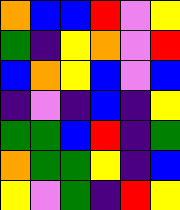[["orange", "blue", "blue", "red", "violet", "yellow"], ["green", "indigo", "yellow", "orange", "violet", "red"], ["blue", "orange", "yellow", "blue", "violet", "blue"], ["indigo", "violet", "indigo", "blue", "indigo", "yellow"], ["green", "green", "blue", "red", "indigo", "green"], ["orange", "green", "green", "yellow", "indigo", "blue"], ["yellow", "violet", "green", "indigo", "red", "yellow"]]